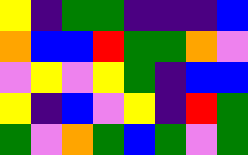[["yellow", "indigo", "green", "green", "indigo", "indigo", "indigo", "blue"], ["orange", "blue", "blue", "red", "green", "green", "orange", "violet"], ["violet", "yellow", "violet", "yellow", "green", "indigo", "blue", "blue"], ["yellow", "indigo", "blue", "violet", "yellow", "indigo", "red", "green"], ["green", "violet", "orange", "green", "blue", "green", "violet", "green"]]